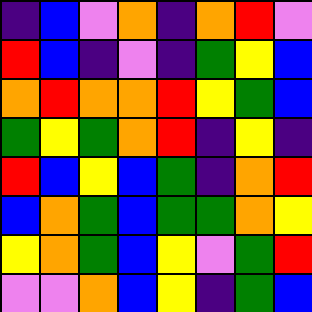[["indigo", "blue", "violet", "orange", "indigo", "orange", "red", "violet"], ["red", "blue", "indigo", "violet", "indigo", "green", "yellow", "blue"], ["orange", "red", "orange", "orange", "red", "yellow", "green", "blue"], ["green", "yellow", "green", "orange", "red", "indigo", "yellow", "indigo"], ["red", "blue", "yellow", "blue", "green", "indigo", "orange", "red"], ["blue", "orange", "green", "blue", "green", "green", "orange", "yellow"], ["yellow", "orange", "green", "blue", "yellow", "violet", "green", "red"], ["violet", "violet", "orange", "blue", "yellow", "indigo", "green", "blue"]]